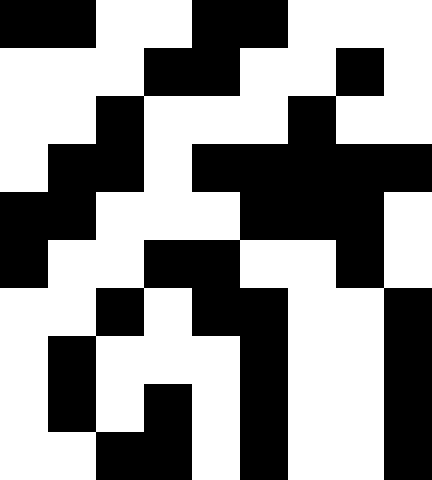[["black", "black", "white", "white", "black", "black", "white", "white", "white"], ["white", "white", "white", "black", "black", "white", "white", "black", "white"], ["white", "white", "black", "white", "white", "white", "black", "white", "white"], ["white", "black", "black", "white", "black", "black", "black", "black", "black"], ["black", "black", "white", "white", "white", "black", "black", "black", "white"], ["black", "white", "white", "black", "black", "white", "white", "black", "white"], ["white", "white", "black", "white", "black", "black", "white", "white", "black"], ["white", "black", "white", "white", "white", "black", "white", "white", "black"], ["white", "black", "white", "black", "white", "black", "white", "white", "black"], ["white", "white", "black", "black", "white", "black", "white", "white", "black"]]